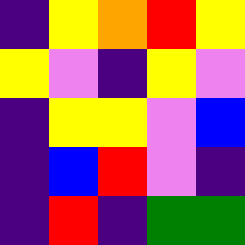[["indigo", "yellow", "orange", "red", "yellow"], ["yellow", "violet", "indigo", "yellow", "violet"], ["indigo", "yellow", "yellow", "violet", "blue"], ["indigo", "blue", "red", "violet", "indigo"], ["indigo", "red", "indigo", "green", "green"]]